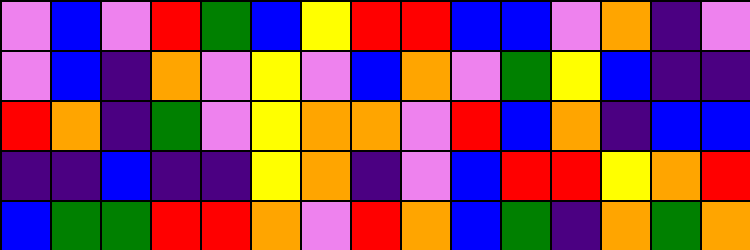[["violet", "blue", "violet", "red", "green", "blue", "yellow", "red", "red", "blue", "blue", "violet", "orange", "indigo", "violet"], ["violet", "blue", "indigo", "orange", "violet", "yellow", "violet", "blue", "orange", "violet", "green", "yellow", "blue", "indigo", "indigo"], ["red", "orange", "indigo", "green", "violet", "yellow", "orange", "orange", "violet", "red", "blue", "orange", "indigo", "blue", "blue"], ["indigo", "indigo", "blue", "indigo", "indigo", "yellow", "orange", "indigo", "violet", "blue", "red", "red", "yellow", "orange", "red"], ["blue", "green", "green", "red", "red", "orange", "violet", "red", "orange", "blue", "green", "indigo", "orange", "green", "orange"]]